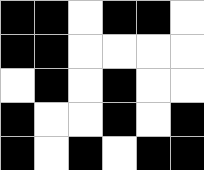[["black", "black", "white", "black", "black", "white"], ["black", "black", "white", "white", "white", "white"], ["white", "black", "white", "black", "white", "white"], ["black", "white", "white", "black", "white", "black"], ["black", "white", "black", "white", "black", "black"]]